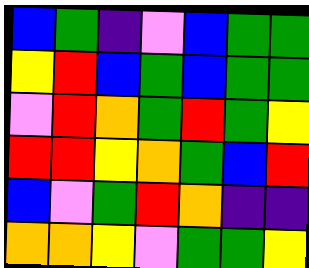[["blue", "green", "indigo", "violet", "blue", "green", "green"], ["yellow", "red", "blue", "green", "blue", "green", "green"], ["violet", "red", "orange", "green", "red", "green", "yellow"], ["red", "red", "yellow", "orange", "green", "blue", "red"], ["blue", "violet", "green", "red", "orange", "indigo", "indigo"], ["orange", "orange", "yellow", "violet", "green", "green", "yellow"]]